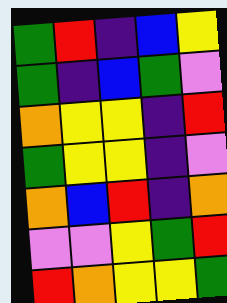[["green", "red", "indigo", "blue", "yellow"], ["green", "indigo", "blue", "green", "violet"], ["orange", "yellow", "yellow", "indigo", "red"], ["green", "yellow", "yellow", "indigo", "violet"], ["orange", "blue", "red", "indigo", "orange"], ["violet", "violet", "yellow", "green", "red"], ["red", "orange", "yellow", "yellow", "green"]]